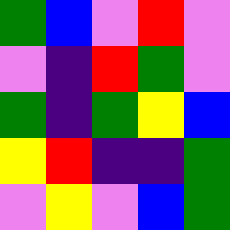[["green", "blue", "violet", "red", "violet"], ["violet", "indigo", "red", "green", "violet"], ["green", "indigo", "green", "yellow", "blue"], ["yellow", "red", "indigo", "indigo", "green"], ["violet", "yellow", "violet", "blue", "green"]]